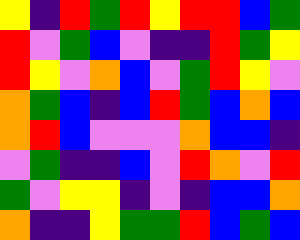[["yellow", "indigo", "red", "green", "red", "yellow", "red", "red", "blue", "green"], ["red", "violet", "green", "blue", "violet", "indigo", "indigo", "red", "green", "yellow"], ["red", "yellow", "violet", "orange", "blue", "violet", "green", "red", "yellow", "violet"], ["orange", "green", "blue", "indigo", "blue", "red", "green", "blue", "orange", "blue"], ["orange", "red", "blue", "violet", "violet", "violet", "orange", "blue", "blue", "indigo"], ["violet", "green", "indigo", "indigo", "blue", "violet", "red", "orange", "violet", "red"], ["green", "violet", "yellow", "yellow", "indigo", "violet", "indigo", "blue", "blue", "orange"], ["orange", "indigo", "indigo", "yellow", "green", "green", "red", "blue", "green", "blue"]]